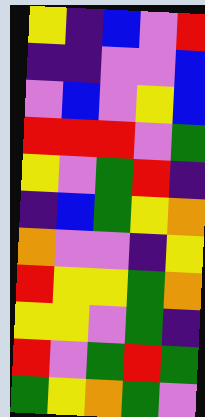[["yellow", "indigo", "blue", "violet", "red"], ["indigo", "indigo", "violet", "violet", "blue"], ["violet", "blue", "violet", "yellow", "blue"], ["red", "red", "red", "violet", "green"], ["yellow", "violet", "green", "red", "indigo"], ["indigo", "blue", "green", "yellow", "orange"], ["orange", "violet", "violet", "indigo", "yellow"], ["red", "yellow", "yellow", "green", "orange"], ["yellow", "yellow", "violet", "green", "indigo"], ["red", "violet", "green", "red", "green"], ["green", "yellow", "orange", "green", "violet"]]